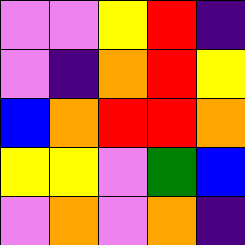[["violet", "violet", "yellow", "red", "indigo"], ["violet", "indigo", "orange", "red", "yellow"], ["blue", "orange", "red", "red", "orange"], ["yellow", "yellow", "violet", "green", "blue"], ["violet", "orange", "violet", "orange", "indigo"]]